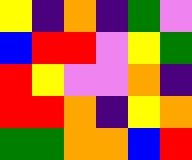[["yellow", "indigo", "orange", "indigo", "green", "violet"], ["blue", "red", "red", "violet", "yellow", "green"], ["red", "yellow", "violet", "violet", "orange", "indigo"], ["red", "red", "orange", "indigo", "yellow", "orange"], ["green", "green", "orange", "orange", "blue", "red"]]